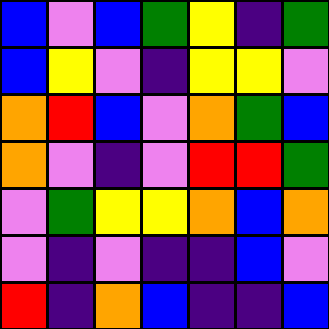[["blue", "violet", "blue", "green", "yellow", "indigo", "green"], ["blue", "yellow", "violet", "indigo", "yellow", "yellow", "violet"], ["orange", "red", "blue", "violet", "orange", "green", "blue"], ["orange", "violet", "indigo", "violet", "red", "red", "green"], ["violet", "green", "yellow", "yellow", "orange", "blue", "orange"], ["violet", "indigo", "violet", "indigo", "indigo", "blue", "violet"], ["red", "indigo", "orange", "blue", "indigo", "indigo", "blue"]]